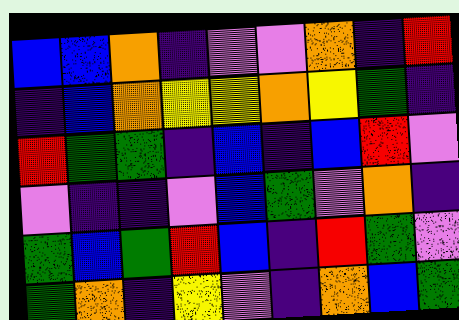[["blue", "blue", "orange", "indigo", "violet", "violet", "orange", "indigo", "red"], ["indigo", "blue", "orange", "yellow", "yellow", "orange", "yellow", "green", "indigo"], ["red", "green", "green", "indigo", "blue", "indigo", "blue", "red", "violet"], ["violet", "indigo", "indigo", "violet", "blue", "green", "violet", "orange", "indigo"], ["green", "blue", "green", "red", "blue", "indigo", "red", "green", "violet"], ["green", "orange", "indigo", "yellow", "violet", "indigo", "orange", "blue", "green"]]